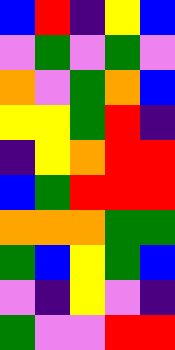[["blue", "red", "indigo", "yellow", "blue"], ["violet", "green", "violet", "green", "violet"], ["orange", "violet", "green", "orange", "blue"], ["yellow", "yellow", "green", "red", "indigo"], ["indigo", "yellow", "orange", "red", "red"], ["blue", "green", "red", "red", "red"], ["orange", "orange", "orange", "green", "green"], ["green", "blue", "yellow", "green", "blue"], ["violet", "indigo", "yellow", "violet", "indigo"], ["green", "violet", "violet", "red", "red"]]